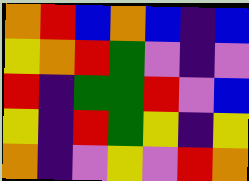[["orange", "red", "blue", "orange", "blue", "indigo", "blue"], ["yellow", "orange", "red", "green", "violet", "indigo", "violet"], ["red", "indigo", "green", "green", "red", "violet", "blue"], ["yellow", "indigo", "red", "green", "yellow", "indigo", "yellow"], ["orange", "indigo", "violet", "yellow", "violet", "red", "orange"]]